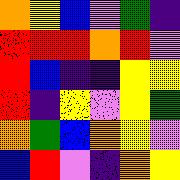[["orange", "yellow", "blue", "violet", "green", "indigo"], ["red", "red", "red", "orange", "red", "violet"], ["red", "blue", "indigo", "indigo", "yellow", "yellow"], ["red", "indigo", "yellow", "violet", "yellow", "green"], ["orange", "green", "blue", "orange", "yellow", "violet"], ["blue", "red", "violet", "indigo", "orange", "yellow"]]